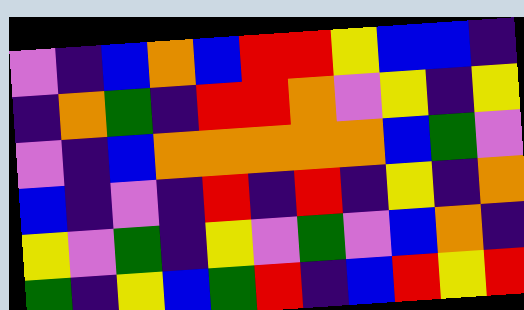[["violet", "indigo", "blue", "orange", "blue", "red", "red", "yellow", "blue", "blue", "indigo"], ["indigo", "orange", "green", "indigo", "red", "red", "orange", "violet", "yellow", "indigo", "yellow"], ["violet", "indigo", "blue", "orange", "orange", "orange", "orange", "orange", "blue", "green", "violet"], ["blue", "indigo", "violet", "indigo", "red", "indigo", "red", "indigo", "yellow", "indigo", "orange"], ["yellow", "violet", "green", "indigo", "yellow", "violet", "green", "violet", "blue", "orange", "indigo"], ["green", "indigo", "yellow", "blue", "green", "red", "indigo", "blue", "red", "yellow", "red"]]